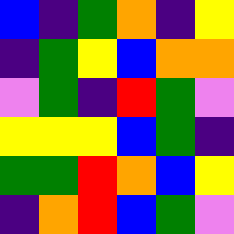[["blue", "indigo", "green", "orange", "indigo", "yellow"], ["indigo", "green", "yellow", "blue", "orange", "orange"], ["violet", "green", "indigo", "red", "green", "violet"], ["yellow", "yellow", "yellow", "blue", "green", "indigo"], ["green", "green", "red", "orange", "blue", "yellow"], ["indigo", "orange", "red", "blue", "green", "violet"]]